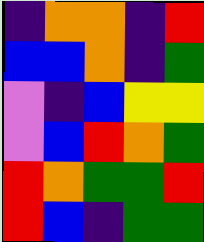[["indigo", "orange", "orange", "indigo", "red"], ["blue", "blue", "orange", "indigo", "green"], ["violet", "indigo", "blue", "yellow", "yellow"], ["violet", "blue", "red", "orange", "green"], ["red", "orange", "green", "green", "red"], ["red", "blue", "indigo", "green", "green"]]